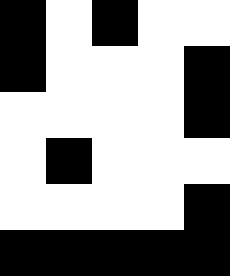[["black", "white", "black", "white", "white"], ["black", "white", "white", "white", "black"], ["white", "white", "white", "white", "black"], ["white", "black", "white", "white", "white"], ["white", "white", "white", "white", "black"], ["black", "black", "black", "black", "black"]]